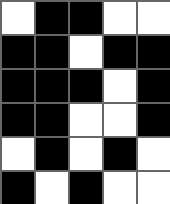[["white", "black", "black", "white", "white"], ["black", "black", "white", "black", "black"], ["black", "black", "black", "white", "black"], ["black", "black", "white", "white", "black"], ["white", "black", "white", "black", "white"], ["black", "white", "black", "white", "white"]]